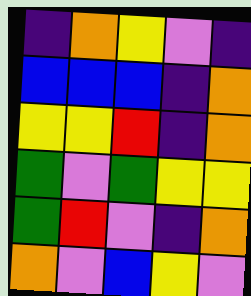[["indigo", "orange", "yellow", "violet", "indigo"], ["blue", "blue", "blue", "indigo", "orange"], ["yellow", "yellow", "red", "indigo", "orange"], ["green", "violet", "green", "yellow", "yellow"], ["green", "red", "violet", "indigo", "orange"], ["orange", "violet", "blue", "yellow", "violet"]]